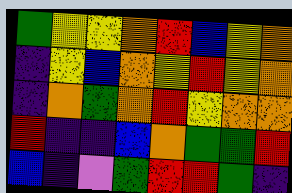[["green", "yellow", "yellow", "orange", "red", "blue", "yellow", "orange"], ["indigo", "yellow", "blue", "orange", "yellow", "red", "yellow", "orange"], ["indigo", "orange", "green", "orange", "red", "yellow", "orange", "orange"], ["red", "indigo", "indigo", "blue", "orange", "green", "green", "red"], ["blue", "indigo", "violet", "green", "red", "red", "green", "indigo"]]